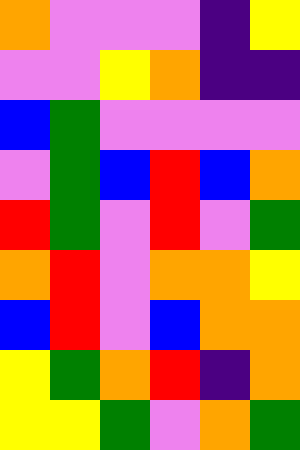[["orange", "violet", "violet", "violet", "indigo", "yellow"], ["violet", "violet", "yellow", "orange", "indigo", "indigo"], ["blue", "green", "violet", "violet", "violet", "violet"], ["violet", "green", "blue", "red", "blue", "orange"], ["red", "green", "violet", "red", "violet", "green"], ["orange", "red", "violet", "orange", "orange", "yellow"], ["blue", "red", "violet", "blue", "orange", "orange"], ["yellow", "green", "orange", "red", "indigo", "orange"], ["yellow", "yellow", "green", "violet", "orange", "green"]]